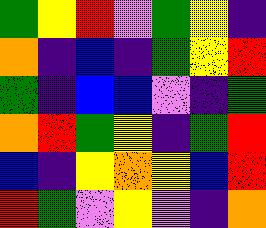[["green", "yellow", "red", "violet", "green", "yellow", "indigo"], ["orange", "indigo", "blue", "indigo", "green", "yellow", "red"], ["green", "indigo", "blue", "blue", "violet", "indigo", "green"], ["orange", "red", "green", "yellow", "indigo", "green", "red"], ["blue", "indigo", "yellow", "orange", "yellow", "blue", "red"], ["red", "green", "violet", "yellow", "violet", "indigo", "orange"]]